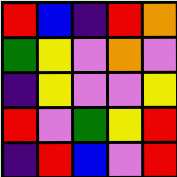[["red", "blue", "indigo", "red", "orange"], ["green", "yellow", "violet", "orange", "violet"], ["indigo", "yellow", "violet", "violet", "yellow"], ["red", "violet", "green", "yellow", "red"], ["indigo", "red", "blue", "violet", "red"]]